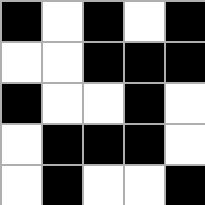[["black", "white", "black", "white", "black"], ["white", "white", "black", "black", "black"], ["black", "white", "white", "black", "white"], ["white", "black", "black", "black", "white"], ["white", "black", "white", "white", "black"]]